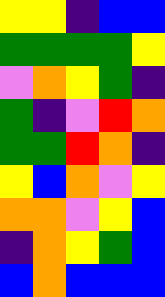[["yellow", "yellow", "indigo", "blue", "blue"], ["green", "green", "green", "green", "yellow"], ["violet", "orange", "yellow", "green", "indigo"], ["green", "indigo", "violet", "red", "orange"], ["green", "green", "red", "orange", "indigo"], ["yellow", "blue", "orange", "violet", "yellow"], ["orange", "orange", "violet", "yellow", "blue"], ["indigo", "orange", "yellow", "green", "blue"], ["blue", "orange", "blue", "blue", "blue"]]